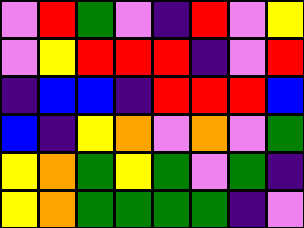[["violet", "red", "green", "violet", "indigo", "red", "violet", "yellow"], ["violet", "yellow", "red", "red", "red", "indigo", "violet", "red"], ["indigo", "blue", "blue", "indigo", "red", "red", "red", "blue"], ["blue", "indigo", "yellow", "orange", "violet", "orange", "violet", "green"], ["yellow", "orange", "green", "yellow", "green", "violet", "green", "indigo"], ["yellow", "orange", "green", "green", "green", "green", "indigo", "violet"]]